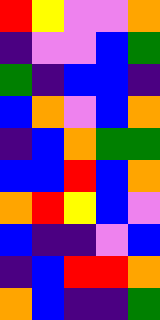[["red", "yellow", "violet", "violet", "orange"], ["indigo", "violet", "violet", "blue", "green"], ["green", "indigo", "blue", "blue", "indigo"], ["blue", "orange", "violet", "blue", "orange"], ["indigo", "blue", "orange", "green", "green"], ["blue", "blue", "red", "blue", "orange"], ["orange", "red", "yellow", "blue", "violet"], ["blue", "indigo", "indigo", "violet", "blue"], ["indigo", "blue", "red", "red", "orange"], ["orange", "blue", "indigo", "indigo", "green"]]